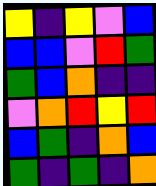[["yellow", "indigo", "yellow", "violet", "blue"], ["blue", "blue", "violet", "red", "green"], ["green", "blue", "orange", "indigo", "indigo"], ["violet", "orange", "red", "yellow", "red"], ["blue", "green", "indigo", "orange", "blue"], ["green", "indigo", "green", "indigo", "orange"]]